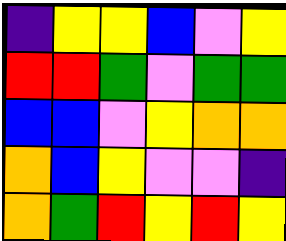[["indigo", "yellow", "yellow", "blue", "violet", "yellow"], ["red", "red", "green", "violet", "green", "green"], ["blue", "blue", "violet", "yellow", "orange", "orange"], ["orange", "blue", "yellow", "violet", "violet", "indigo"], ["orange", "green", "red", "yellow", "red", "yellow"]]